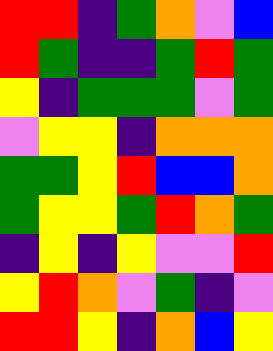[["red", "red", "indigo", "green", "orange", "violet", "blue"], ["red", "green", "indigo", "indigo", "green", "red", "green"], ["yellow", "indigo", "green", "green", "green", "violet", "green"], ["violet", "yellow", "yellow", "indigo", "orange", "orange", "orange"], ["green", "green", "yellow", "red", "blue", "blue", "orange"], ["green", "yellow", "yellow", "green", "red", "orange", "green"], ["indigo", "yellow", "indigo", "yellow", "violet", "violet", "red"], ["yellow", "red", "orange", "violet", "green", "indigo", "violet"], ["red", "red", "yellow", "indigo", "orange", "blue", "yellow"]]